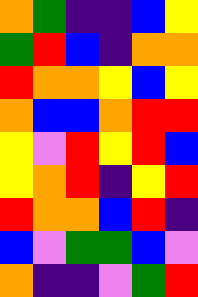[["orange", "green", "indigo", "indigo", "blue", "yellow"], ["green", "red", "blue", "indigo", "orange", "orange"], ["red", "orange", "orange", "yellow", "blue", "yellow"], ["orange", "blue", "blue", "orange", "red", "red"], ["yellow", "violet", "red", "yellow", "red", "blue"], ["yellow", "orange", "red", "indigo", "yellow", "red"], ["red", "orange", "orange", "blue", "red", "indigo"], ["blue", "violet", "green", "green", "blue", "violet"], ["orange", "indigo", "indigo", "violet", "green", "red"]]